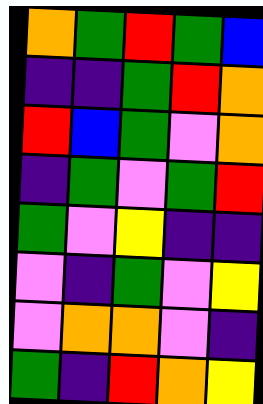[["orange", "green", "red", "green", "blue"], ["indigo", "indigo", "green", "red", "orange"], ["red", "blue", "green", "violet", "orange"], ["indigo", "green", "violet", "green", "red"], ["green", "violet", "yellow", "indigo", "indigo"], ["violet", "indigo", "green", "violet", "yellow"], ["violet", "orange", "orange", "violet", "indigo"], ["green", "indigo", "red", "orange", "yellow"]]